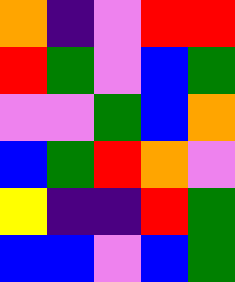[["orange", "indigo", "violet", "red", "red"], ["red", "green", "violet", "blue", "green"], ["violet", "violet", "green", "blue", "orange"], ["blue", "green", "red", "orange", "violet"], ["yellow", "indigo", "indigo", "red", "green"], ["blue", "blue", "violet", "blue", "green"]]